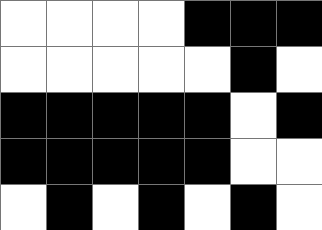[["white", "white", "white", "white", "black", "black", "black"], ["white", "white", "white", "white", "white", "black", "white"], ["black", "black", "black", "black", "black", "white", "black"], ["black", "black", "black", "black", "black", "white", "white"], ["white", "black", "white", "black", "white", "black", "white"]]